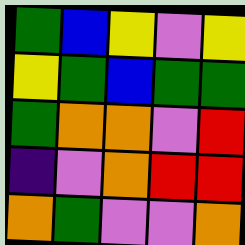[["green", "blue", "yellow", "violet", "yellow"], ["yellow", "green", "blue", "green", "green"], ["green", "orange", "orange", "violet", "red"], ["indigo", "violet", "orange", "red", "red"], ["orange", "green", "violet", "violet", "orange"]]